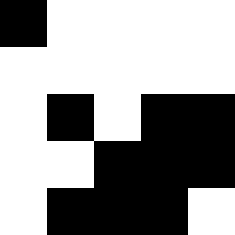[["black", "white", "white", "white", "white"], ["white", "white", "white", "white", "white"], ["white", "black", "white", "black", "black"], ["white", "white", "black", "black", "black"], ["white", "black", "black", "black", "white"]]